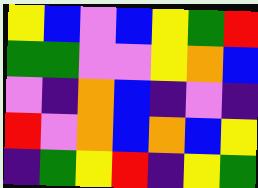[["yellow", "blue", "violet", "blue", "yellow", "green", "red"], ["green", "green", "violet", "violet", "yellow", "orange", "blue"], ["violet", "indigo", "orange", "blue", "indigo", "violet", "indigo"], ["red", "violet", "orange", "blue", "orange", "blue", "yellow"], ["indigo", "green", "yellow", "red", "indigo", "yellow", "green"]]